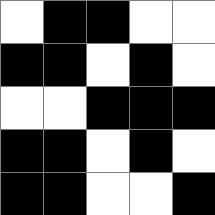[["white", "black", "black", "white", "white"], ["black", "black", "white", "black", "white"], ["white", "white", "black", "black", "black"], ["black", "black", "white", "black", "white"], ["black", "black", "white", "white", "black"]]